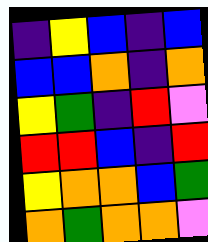[["indigo", "yellow", "blue", "indigo", "blue"], ["blue", "blue", "orange", "indigo", "orange"], ["yellow", "green", "indigo", "red", "violet"], ["red", "red", "blue", "indigo", "red"], ["yellow", "orange", "orange", "blue", "green"], ["orange", "green", "orange", "orange", "violet"]]